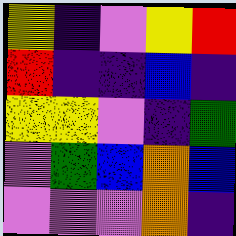[["yellow", "indigo", "violet", "yellow", "red"], ["red", "indigo", "indigo", "blue", "indigo"], ["yellow", "yellow", "violet", "indigo", "green"], ["violet", "green", "blue", "orange", "blue"], ["violet", "violet", "violet", "orange", "indigo"]]